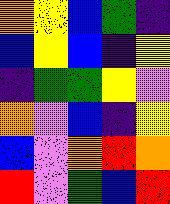[["orange", "yellow", "blue", "green", "indigo"], ["blue", "yellow", "blue", "indigo", "yellow"], ["indigo", "green", "green", "yellow", "violet"], ["orange", "violet", "blue", "indigo", "yellow"], ["blue", "violet", "orange", "red", "orange"], ["red", "violet", "green", "blue", "red"]]